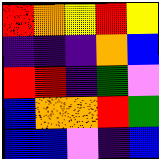[["red", "orange", "yellow", "red", "yellow"], ["indigo", "indigo", "indigo", "orange", "blue"], ["red", "red", "indigo", "green", "violet"], ["blue", "orange", "orange", "red", "green"], ["blue", "blue", "violet", "indigo", "blue"]]